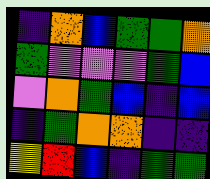[["indigo", "orange", "blue", "green", "green", "orange"], ["green", "violet", "violet", "violet", "green", "blue"], ["violet", "orange", "green", "blue", "indigo", "blue"], ["indigo", "green", "orange", "orange", "indigo", "indigo"], ["yellow", "red", "blue", "indigo", "green", "green"]]